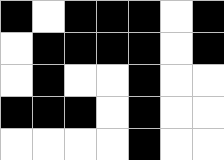[["black", "white", "black", "black", "black", "white", "black"], ["white", "black", "black", "black", "black", "white", "black"], ["white", "black", "white", "white", "black", "white", "white"], ["black", "black", "black", "white", "black", "white", "white"], ["white", "white", "white", "white", "black", "white", "white"]]